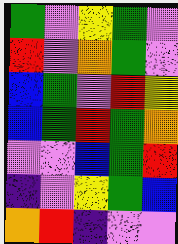[["green", "violet", "yellow", "green", "violet"], ["red", "violet", "orange", "green", "violet"], ["blue", "green", "violet", "red", "yellow"], ["blue", "green", "red", "green", "orange"], ["violet", "violet", "blue", "green", "red"], ["indigo", "violet", "yellow", "green", "blue"], ["orange", "red", "indigo", "violet", "violet"]]